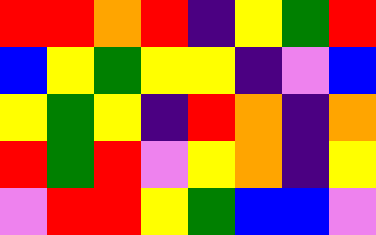[["red", "red", "orange", "red", "indigo", "yellow", "green", "red"], ["blue", "yellow", "green", "yellow", "yellow", "indigo", "violet", "blue"], ["yellow", "green", "yellow", "indigo", "red", "orange", "indigo", "orange"], ["red", "green", "red", "violet", "yellow", "orange", "indigo", "yellow"], ["violet", "red", "red", "yellow", "green", "blue", "blue", "violet"]]